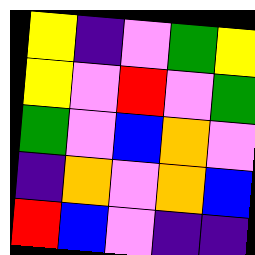[["yellow", "indigo", "violet", "green", "yellow"], ["yellow", "violet", "red", "violet", "green"], ["green", "violet", "blue", "orange", "violet"], ["indigo", "orange", "violet", "orange", "blue"], ["red", "blue", "violet", "indigo", "indigo"]]